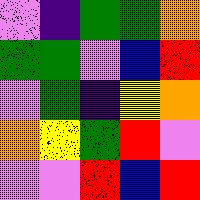[["violet", "indigo", "green", "green", "orange"], ["green", "green", "violet", "blue", "red"], ["violet", "green", "indigo", "yellow", "orange"], ["orange", "yellow", "green", "red", "violet"], ["violet", "violet", "red", "blue", "red"]]